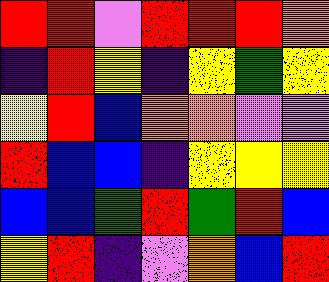[["red", "red", "violet", "red", "red", "red", "orange"], ["indigo", "red", "yellow", "indigo", "yellow", "green", "yellow"], ["yellow", "red", "blue", "orange", "orange", "violet", "violet"], ["red", "blue", "blue", "indigo", "yellow", "yellow", "yellow"], ["blue", "blue", "green", "red", "green", "red", "blue"], ["yellow", "red", "indigo", "violet", "orange", "blue", "red"]]